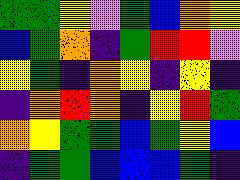[["green", "green", "yellow", "violet", "green", "blue", "orange", "yellow"], ["blue", "green", "orange", "indigo", "green", "red", "red", "violet"], ["yellow", "green", "indigo", "orange", "yellow", "indigo", "yellow", "indigo"], ["indigo", "orange", "red", "orange", "indigo", "yellow", "red", "green"], ["orange", "yellow", "green", "green", "blue", "green", "yellow", "blue"], ["indigo", "green", "green", "blue", "blue", "blue", "green", "indigo"]]